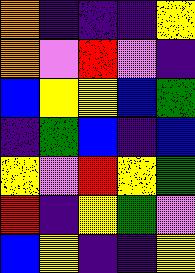[["orange", "indigo", "indigo", "indigo", "yellow"], ["orange", "violet", "red", "violet", "indigo"], ["blue", "yellow", "yellow", "blue", "green"], ["indigo", "green", "blue", "indigo", "blue"], ["yellow", "violet", "red", "yellow", "green"], ["red", "indigo", "yellow", "green", "violet"], ["blue", "yellow", "indigo", "indigo", "yellow"]]